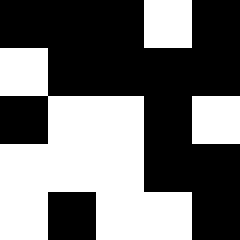[["black", "black", "black", "white", "black"], ["white", "black", "black", "black", "black"], ["black", "white", "white", "black", "white"], ["white", "white", "white", "black", "black"], ["white", "black", "white", "white", "black"]]